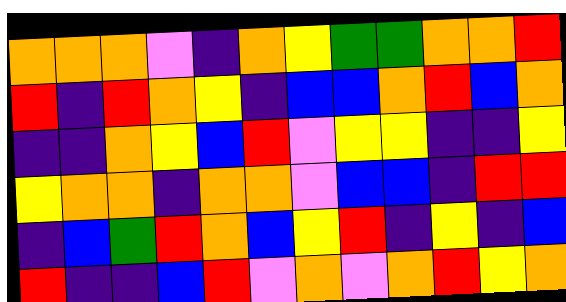[["orange", "orange", "orange", "violet", "indigo", "orange", "yellow", "green", "green", "orange", "orange", "red"], ["red", "indigo", "red", "orange", "yellow", "indigo", "blue", "blue", "orange", "red", "blue", "orange"], ["indigo", "indigo", "orange", "yellow", "blue", "red", "violet", "yellow", "yellow", "indigo", "indigo", "yellow"], ["yellow", "orange", "orange", "indigo", "orange", "orange", "violet", "blue", "blue", "indigo", "red", "red"], ["indigo", "blue", "green", "red", "orange", "blue", "yellow", "red", "indigo", "yellow", "indigo", "blue"], ["red", "indigo", "indigo", "blue", "red", "violet", "orange", "violet", "orange", "red", "yellow", "orange"]]